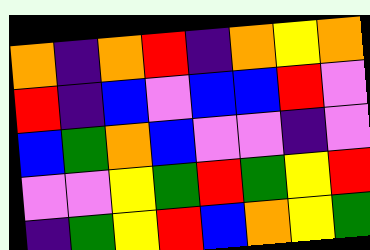[["orange", "indigo", "orange", "red", "indigo", "orange", "yellow", "orange"], ["red", "indigo", "blue", "violet", "blue", "blue", "red", "violet"], ["blue", "green", "orange", "blue", "violet", "violet", "indigo", "violet"], ["violet", "violet", "yellow", "green", "red", "green", "yellow", "red"], ["indigo", "green", "yellow", "red", "blue", "orange", "yellow", "green"]]